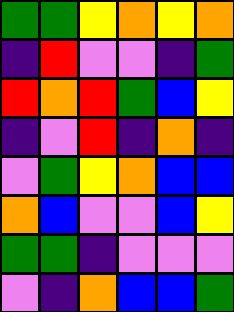[["green", "green", "yellow", "orange", "yellow", "orange"], ["indigo", "red", "violet", "violet", "indigo", "green"], ["red", "orange", "red", "green", "blue", "yellow"], ["indigo", "violet", "red", "indigo", "orange", "indigo"], ["violet", "green", "yellow", "orange", "blue", "blue"], ["orange", "blue", "violet", "violet", "blue", "yellow"], ["green", "green", "indigo", "violet", "violet", "violet"], ["violet", "indigo", "orange", "blue", "blue", "green"]]